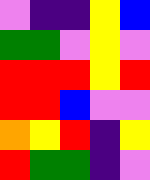[["violet", "indigo", "indigo", "yellow", "blue"], ["green", "green", "violet", "yellow", "violet"], ["red", "red", "red", "yellow", "red"], ["red", "red", "blue", "violet", "violet"], ["orange", "yellow", "red", "indigo", "yellow"], ["red", "green", "green", "indigo", "violet"]]